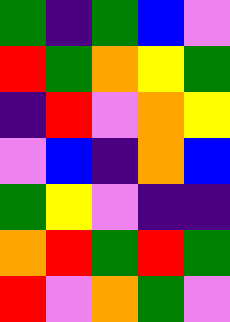[["green", "indigo", "green", "blue", "violet"], ["red", "green", "orange", "yellow", "green"], ["indigo", "red", "violet", "orange", "yellow"], ["violet", "blue", "indigo", "orange", "blue"], ["green", "yellow", "violet", "indigo", "indigo"], ["orange", "red", "green", "red", "green"], ["red", "violet", "orange", "green", "violet"]]